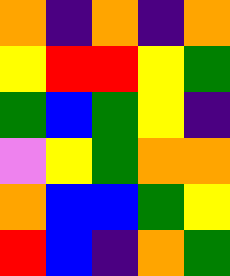[["orange", "indigo", "orange", "indigo", "orange"], ["yellow", "red", "red", "yellow", "green"], ["green", "blue", "green", "yellow", "indigo"], ["violet", "yellow", "green", "orange", "orange"], ["orange", "blue", "blue", "green", "yellow"], ["red", "blue", "indigo", "orange", "green"]]